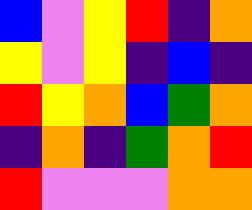[["blue", "violet", "yellow", "red", "indigo", "orange"], ["yellow", "violet", "yellow", "indigo", "blue", "indigo"], ["red", "yellow", "orange", "blue", "green", "orange"], ["indigo", "orange", "indigo", "green", "orange", "red"], ["red", "violet", "violet", "violet", "orange", "orange"]]